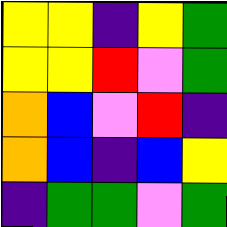[["yellow", "yellow", "indigo", "yellow", "green"], ["yellow", "yellow", "red", "violet", "green"], ["orange", "blue", "violet", "red", "indigo"], ["orange", "blue", "indigo", "blue", "yellow"], ["indigo", "green", "green", "violet", "green"]]